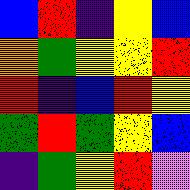[["blue", "red", "indigo", "yellow", "blue"], ["orange", "green", "yellow", "yellow", "red"], ["red", "indigo", "blue", "red", "yellow"], ["green", "red", "green", "yellow", "blue"], ["indigo", "green", "yellow", "red", "violet"]]